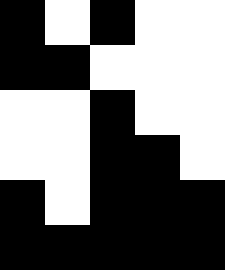[["black", "white", "black", "white", "white"], ["black", "black", "white", "white", "white"], ["white", "white", "black", "white", "white"], ["white", "white", "black", "black", "white"], ["black", "white", "black", "black", "black"], ["black", "black", "black", "black", "black"]]